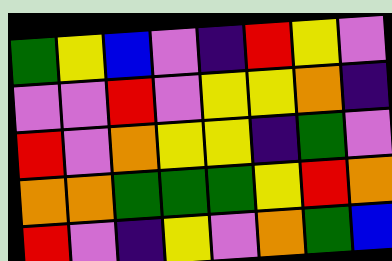[["green", "yellow", "blue", "violet", "indigo", "red", "yellow", "violet"], ["violet", "violet", "red", "violet", "yellow", "yellow", "orange", "indigo"], ["red", "violet", "orange", "yellow", "yellow", "indigo", "green", "violet"], ["orange", "orange", "green", "green", "green", "yellow", "red", "orange"], ["red", "violet", "indigo", "yellow", "violet", "orange", "green", "blue"]]